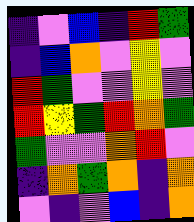[["indigo", "violet", "blue", "indigo", "red", "green"], ["indigo", "blue", "orange", "violet", "yellow", "violet"], ["red", "green", "violet", "violet", "yellow", "violet"], ["red", "yellow", "green", "red", "orange", "green"], ["green", "violet", "violet", "orange", "red", "violet"], ["indigo", "orange", "green", "orange", "indigo", "orange"], ["violet", "indigo", "violet", "blue", "indigo", "orange"]]